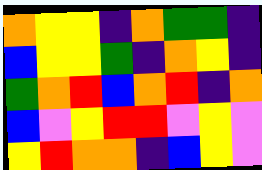[["orange", "yellow", "yellow", "indigo", "orange", "green", "green", "indigo"], ["blue", "yellow", "yellow", "green", "indigo", "orange", "yellow", "indigo"], ["green", "orange", "red", "blue", "orange", "red", "indigo", "orange"], ["blue", "violet", "yellow", "red", "red", "violet", "yellow", "violet"], ["yellow", "red", "orange", "orange", "indigo", "blue", "yellow", "violet"]]